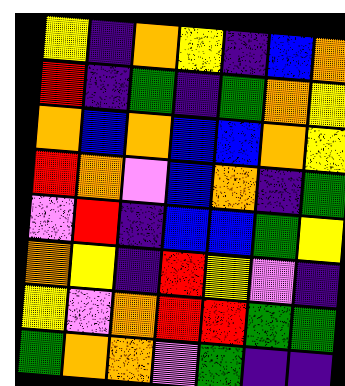[["yellow", "indigo", "orange", "yellow", "indigo", "blue", "orange"], ["red", "indigo", "green", "indigo", "green", "orange", "yellow"], ["orange", "blue", "orange", "blue", "blue", "orange", "yellow"], ["red", "orange", "violet", "blue", "orange", "indigo", "green"], ["violet", "red", "indigo", "blue", "blue", "green", "yellow"], ["orange", "yellow", "indigo", "red", "yellow", "violet", "indigo"], ["yellow", "violet", "orange", "red", "red", "green", "green"], ["green", "orange", "orange", "violet", "green", "indigo", "indigo"]]